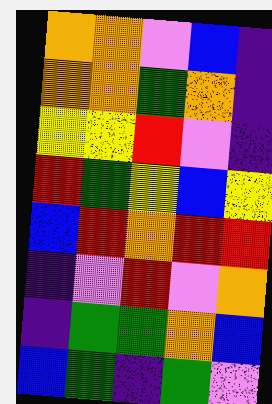[["orange", "orange", "violet", "blue", "indigo"], ["orange", "orange", "green", "orange", "indigo"], ["yellow", "yellow", "red", "violet", "indigo"], ["red", "green", "yellow", "blue", "yellow"], ["blue", "red", "orange", "red", "red"], ["indigo", "violet", "red", "violet", "orange"], ["indigo", "green", "green", "orange", "blue"], ["blue", "green", "indigo", "green", "violet"]]